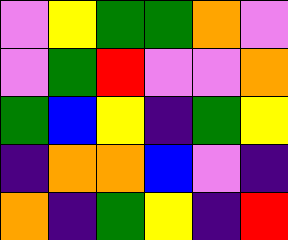[["violet", "yellow", "green", "green", "orange", "violet"], ["violet", "green", "red", "violet", "violet", "orange"], ["green", "blue", "yellow", "indigo", "green", "yellow"], ["indigo", "orange", "orange", "blue", "violet", "indigo"], ["orange", "indigo", "green", "yellow", "indigo", "red"]]